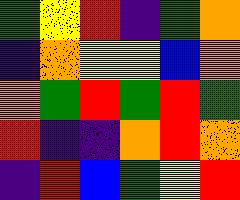[["green", "yellow", "red", "indigo", "green", "orange"], ["indigo", "orange", "yellow", "yellow", "blue", "orange"], ["orange", "green", "red", "green", "red", "green"], ["red", "indigo", "indigo", "orange", "red", "orange"], ["indigo", "red", "blue", "green", "yellow", "red"]]